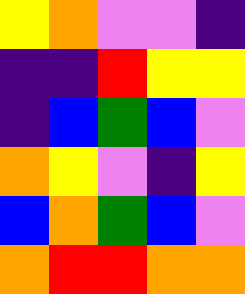[["yellow", "orange", "violet", "violet", "indigo"], ["indigo", "indigo", "red", "yellow", "yellow"], ["indigo", "blue", "green", "blue", "violet"], ["orange", "yellow", "violet", "indigo", "yellow"], ["blue", "orange", "green", "blue", "violet"], ["orange", "red", "red", "orange", "orange"]]